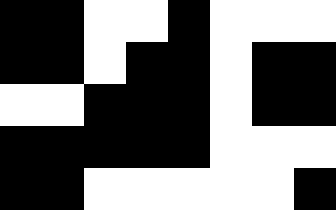[["black", "black", "white", "white", "black", "white", "white", "white"], ["black", "black", "white", "black", "black", "white", "black", "black"], ["white", "white", "black", "black", "black", "white", "black", "black"], ["black", "black", "black", "black", "black", "white", "white", "white"], ["black", "black", "white", "white", "white", "white", "white", "black"]]